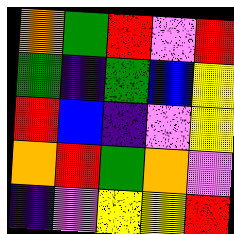[["orange", "green", "red", "violet", "red"], ["green", "indigo", "green", "blue", "yellow"], ["red", "blue", "indigo", "violet", "yellow"], ["orange", "red", "green", "orange", "violet"], ["indigo", "violet", "yellow", "yellow", "red"]]